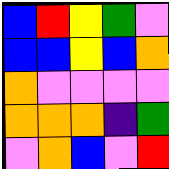[["blue", "red", "yellow", "green", "violet"], ["blue", "blue", "yellow", "blue", "orange"], ["orange", "violet", "violet", "violet", "violet"], ["orange", "orange", "orange", "indigo", "green"], ["violet", "orange", "blue", "violet", "red"]]